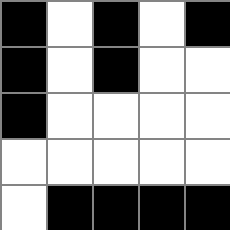[["black", "white", "black", "white", "black"], ["black", "white", "black", "white", "white"], ["black", "white", "white", "white", "white"], ["white", "white", "white", "white", "white"], ["white", "black", "black", "black", "black"]]